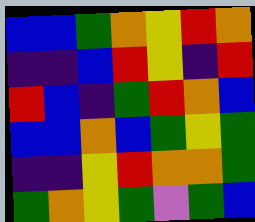[["blue", "blue", "green", "orange", "yellow", "red", "orange"], ["indigo", "indigo", "blue", "red", "yellow", "indigo", "red"], ["red", "blue", "indigo", "green", "red", "orange", "blue"], ["blue", "blue", "orange", "blue", "green", "yellow", "green"], ["indigo", "indigo", "yellow", "red", "orange", "orange", "green"], ["green", "orange", "yellow", "green", "violet", "green", "blue"]]